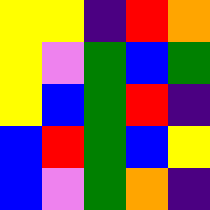[["yellow", "yellow", "indigo", "red", "orange"], ["yellow", "violet", "green", "blue", "green"], ["yellow", "blue", "green", "red", "indigo"], ["blue", "red", "green", "blue", "yellow"], ["blue", "violet", "green", "orange", "indigo"]]